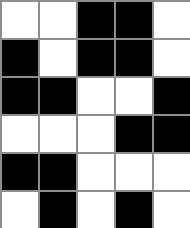[["white", "white", "black", "black", "white"], ["black", "white", "black", "black", "white"], ["black", "black", "white", "white", "black"], ["white", "white", "white", "black", "black"], ["black", "black", "white", "white", "white"], ["white", "black", "white", "black", "white"]]